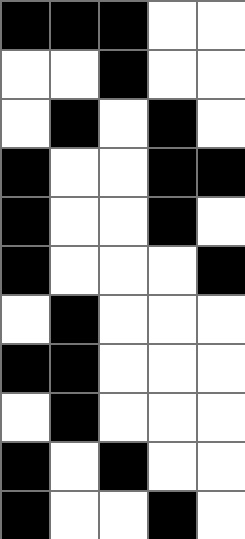[["black", "black", "black", "white", "white"], ["white", "white", "black", "white", "white"], ["white", "black", "white", "black", "white"], ["black", "white", "white", "black", "black"], ["black", "white", "white", "black", "white"], ["black", "white", "white", "white", "black"], ["white", "black", "white", "white", "white"], ["black", "black", "white", "white", "white"], ["white", "black", "white", "white", "white"], ["black", "white", "black", "white", "white"], ["black", "white", "white", "black", "white"]]